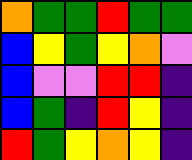[["orange", "green", "green", "red", "green", "green"], ["blue", "yellow", "green", "yellow", "orange", "violet"], ["blue", "violet", "violet", "red", "red", "indigo"], ["blue", "green", "indigo", "red", "yellow", "indigo"], ["red", "green", "yellow", "orange", "yellow", "indigo"]]